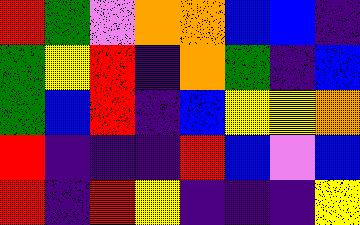[["red", "green", "violet", "orange", "orange", "blue", "blue", "indigo"], ["green", "yellow", "red", "indigo", "orange", "green", "indigo", "blue"], ["green", "blue", "red", "indigo", "blue", "yellow", "yellow", "orange"], ["red", "indigo", "indigo", "indigo", "red", "blue", "violet", "blue"], ["red", "indigo", "red", "yellow", "indigo", "indigo", "indigo", "yellow"]]